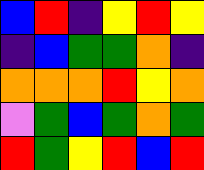[["blue", "red", "indigo", "yellow", "red", "yellow"], ["indigo", "blue", "green", "green", "orange", "indigo"], ["orange", "orange", "orange", "red", "yellow", "orange"], ["violet", "green", "blue", "green", "orange", "green"], ["red", "green", "yellow", "red", "blue", "red"]]